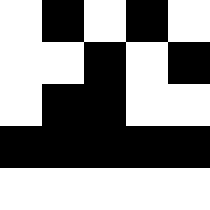[["white", "black", "white", "black", "white"], ["white", "white", "black", "white", "black"], ["white", "black", "black", "white", "white"], ["black", "black", "black", "black", "black"], ["white", "white", "white", "white", "white"]]